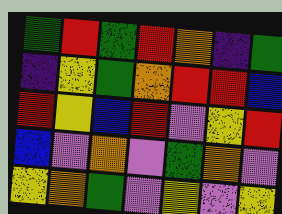[["green", "red", "green", "red", "orange", "indigo", "green"], ["indigo", "yellow", "green", "orange", "red", "red", "blue"], ["red", "yellow", "blue", "red", "violet", "yellow", "red"], ["blue", "violet", "orange", "violet", "green", "orange", "violet"], ["yellow", "orange", "green", "violet", "yellow", "violet", "yellow"]]